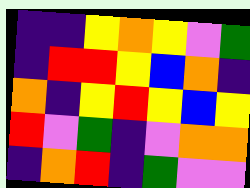[["indigo", "indigo", "yellow", "orange", "yellow", "violet", "green"], ["indigo", "red", "red", "yellow", "blue", "orange", "indigo"], ["orange", "indigo", "yellow", "red", "yellow", "blue", "yellow"], ["red", "violet", "green", "indigo", "violet", "orange", "orange"], ["indigo", "orange", "red", "indigo", "green", "violet", "violet"]]